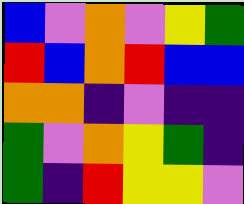[["blue", "violet", "orange", "violet", "yellow", "green"], ["red", "blue", "orange", "red", "blue", "blue"], ["orange", "orange", "indigo", "violet", "indigo", "indigo"], ["green", "violet", "orange", "yellow", "green", "indigo"], ["green", "indigo", "red", "yellow", "yellow", "violet"]]